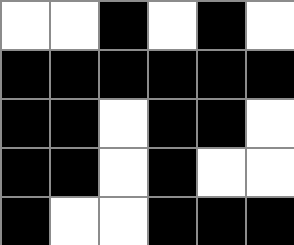[["white", "white", "black", "white", "black", "white"], ["black", "black", "black", "black", "black", "black"], ["black", "black", "white", "black", "black", "white"], ["black", "black", "white", "black", "white", "white"], ["black", "white", "white", "black", "black", "black"]]